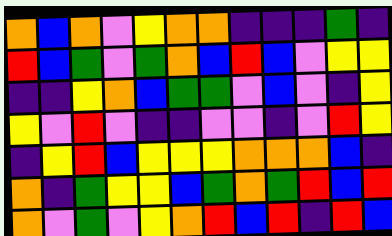[["orange", "blue", "orange", "violet", "yellow", "orange", "orange", "indigo", "indigo", "indigo", "green", "indigo"], ["red", "blue", "green", "violet", "green", "orange", "blue", "red", "blue", "violet", "yellow", "yellow"], ["indigo", "indigo", "yellow", "orange", "blue", "green", "green", "violet", "blue", "violet", "indigo", "yellow"], ["yellow", "violet", "red", "violet", "indigo", "indigo", "violet", "violet", "indigo", "violet", "red", "yellow"], ["indigo", "yellow", "red", "blue", "yellow", "yellow", "yellow", "orange", "orange", "orange", "blue", "indigo"], ["orange", "indigo", "green", "yellow", "yellow", "blue", "green", "orange", "green", "red", "blue", "red"], ["orange", "violet", "green", "violet", "yellow", "orange", "red", "blue", "red", "indigo", "red", "blue"]]